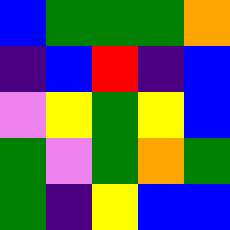[["blue", "green", "green", "green", "orange"], ["indigo", "blue", "red", "indigo", "blue"], ["violet", "yellow", "green", "yellow", "blue"], ["green", "violet", "green", "orange", "green"], ["green", "indigo", "yellow", "blue", "blue"]]